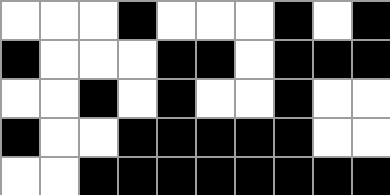[["white", "white", "white", "black", "white", "white", "white", "black", "white", "black"], ["black", "white", "white", "white", "black", "black", "white", "black", "black", "black"], ["white", "white", "black", "white", "black", "white", "white", "black", "white", "white"], ["black", "white", "white", "black", "black", "black", "black", "black", "white", "white"], ["white", "white", "black", "black", "black", "black", "black", "black", "black", "black"]]